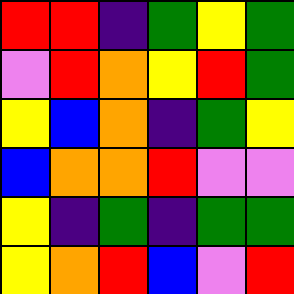[["red", "red", "indigo", "green", "yellow", "green"], ["violet", "red", "orange", "yellow", "red", "green"], ["yellow", "blue", "orange", "indigo", "green", "yellow"], ["blue", "orange", "orange", "red", "violet", "violet"], ["yellow", "indigo", "green", "indigo", "green", "green"], ["yellow", "orange", "red", "blue", "violet", "red"]]